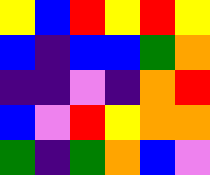[["yellow", "blue", "red", "yellow", "red", "yellow"], ["blue", "indigo", "blue", "blue", "green", "orange"], ["indigo", "indigo", "violet", "indigo", "orange", "red"], ["blue", "violet", "red", "yellow", "orange", "orange"], ["green", "indigo", "green", "orange", "blue", "violet"]]